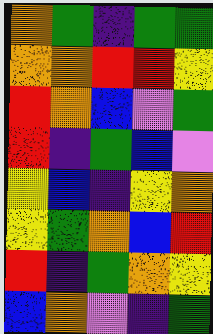[["orange", "green", "indigo", "green", "green"], ["orange", "orange", "red", "red", "yellow"], ["red", "orange", "blue", "violet", "green"], ["red", "indigo", "green", "blue", "violet"], ["yellow", "blue", "indigo", "yellow", "orange"], ["yellow", "green", "orange", "blue", "red"], ["red", "indigo", "green", "orange", "yellow"], ["blue", "orange", "violet", "indigo", "green"]]